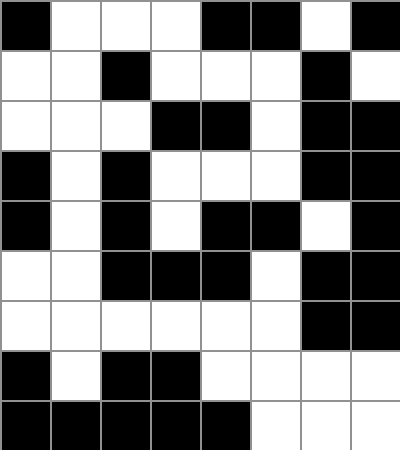[["black", "white", "white", "white", "black", "black", "white", "black"], ["white", "white", "black", "white", "white", "white", "black", "white"], ["white", "white", "white", "black", "black", "white", "black", "black"], ["black", "white", "black", "white", "white", "white", "black", "black"], ["black", "white", "black", "white", "black", "black", "white", "black"], ["white", "white", "black", "black", "black", "white", "black", "black"], ["white", "white", "white", "white", "white", "white", "black", "black"], ["black", "white", "black", "black", "white", "white", "white", "white"], ["black", "black", "black", "black", "black", "white", "white", "white"]]